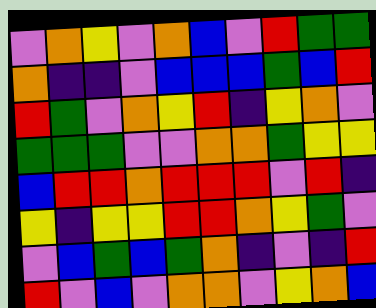[["violet", "orange", "yellow", "violet", "orange", "blue", "violet", "red", "green", "green"], ["orange", "indigo", "indigo", "violet", "blue", "blue", "blue", "green", "blue", "red"], ["red", "green", "violet", "orange", "yellow", "red", "indigo", "yellow", "orange", "violet"], ["green", "green", "green", "violet", "violet", "orange", "orange", "green", "yellow", "yellow"], ["blue", "red", "red", "orange", "red", "red", "red", "violet", "red", "indigo"], ["yellow", "indigo", "yellow", "yellow", "red", "red", "orange", "yellow", "green", "violet"], ["violet", "blue", "green", "blue", "green", "orange", "indigo", "violet", "indigo", "red"], ["red", "violet", "blue", "violet", "orange", "orange", "violet", "yellow", "orange", "blue"]]